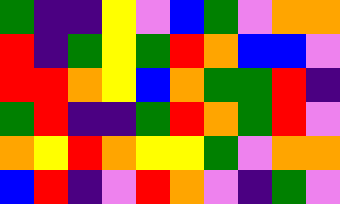[["green", "indigo", "indigo", "yellow", "violet", "blue", "green", "violet", "orange", "orange"], ["red", "indigo", "green", "yellow", "green", "red", "orange", "blue", "blue", "violet"], ["red", "red", "orange", "yellow", "blue", "orange", "green", "green", "red", "indigo"], ["green", "red", "indigo", "indigo", "green", "red", "orange", "green", "red", "violet"], ["orange", "yellow", "red", "orange", "yellow", "yellow", "green", "violet", "orange", "orange"], ["blue", "red", "indigo", "violet", "red", "orange", "violet", "indigo", "green", "violet"]]